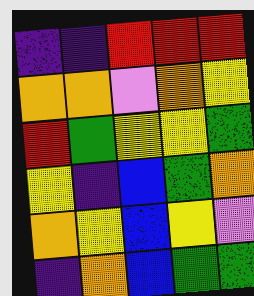[["indigo", "indigo", "red", "red", "red"], ["orange", "orange", "violet", "orange", "yellow"], ["red", "green", "yellow", "yellow", "green"], ["yellow", "indigo", "blue", "green", "orange"], ["orange", "yellow", "blue", "yellow", "violet"], ["indigo", "orange", "blue", "green", "green"]]